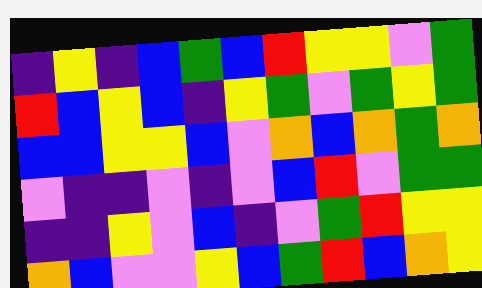[["indigo", "yellow", "indigo", "blue", "green", "blue", "red", "yellow", "yellow", "violet", "green"], ["red", "blue", "yellow", "blue", "indigo", "yellow", "green", "violet", "green", "yellow", "green"], ["blue", "blue", "yellow", "yellow", "blue", "violet", "orange", "blue", "orange", "green", "orange"], ["violet", "indigo", "indigo", "violet", "indigo", "violet", "blue", "red", "violet", "green", "green"], ["indigo", "indigo", "yellow", "violet", "blue", "indigo", "violet", "green", "red", "yellow", "yellow"], ["orange", "blue", "violet", "violet", "yellow", "blue", "green", "red", "blue", "orange", "yellow"]]